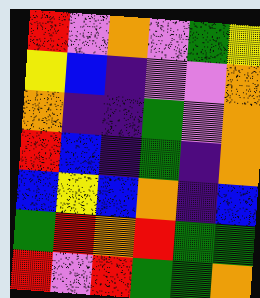[["red", "violet", "orange", "violet", "green", "yellow"], ["yellow", "blue", "indigo", "violet", "violet", "orange"], ["orange", "indigo", "indigo", "green", "violet", "orange"], ["red", "blue", "indigo", "green", "indigo", "orange"], ["blue", "yellow", "blue", "orange", "indigo", "blue"], ["green", "red", "orange", "red", "green", "green"], ["red", "violet", "red", "green", "green", "orange"]]